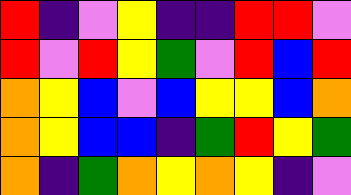[["red", "indigo", "violet", "yellow", "indigo", "indigo", "red", "red", "violet"], ["red", "violet", "red", "yellow", "green", "violet", "red", "blue", "red"], ["orange", "yellow", "blue", "violet", "blue", "yellow", "yellow", "blue", "orange"], ["orange", "yellow", "blue", "blue", "indigo", "green", "red", "yellow", "green"], ["orange", "indigo", "green", "orange", "yellow", "orange", "yellow", "indigo", "violet"]]